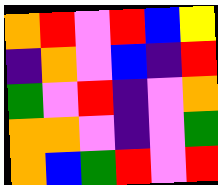[["orange", "red", "violet", "red", "blue", "yellow"], ["indigo", "orange", "violet", "blue", "indigo", "red"], ["green", "violet", "red", "indigo", "violet", "orange"], ["orange", "orange", "violet", "indigo", "violet", "green"], ["orange", "blue", "green", "red", "violet", "red"]]